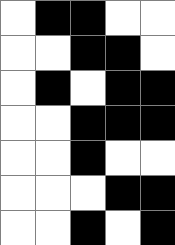[["white", "black", "black", "white", "white"], ["white", "white", "black", "black", "white"], ["white", "black", "white", "black", "black"], ["white", "white", "black", "black", "black"], ["white", "white", "black", "white", "white"], ["white", "white", "white", "black", "black"], ["white", "white", "black", "white", "black"]]